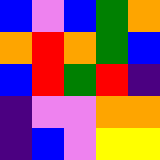[["blue", "violet", "blue", "green", "orange"], ["orange", "red", "orange", "green", "blue"], ["blue", "red", "green", "red", "indigo"], ["indigo", "violet", "violet", "orange", "orange"], ["indigo", "blue", "violet", "yellow", "yellow"]]